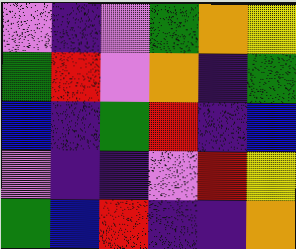[["violet", "indigo", "violet", "green", "orange", "yellow"], ["green", "red", "violet", "orange", "indigo", "green"], ["blue", "indigo", "green", "red", "indigo", "blue"], ["violet", "indigo", "indigo", "violet", "red", "yellow"], ["green", "blue", "red", "indigo", "indigo", "orange"]]